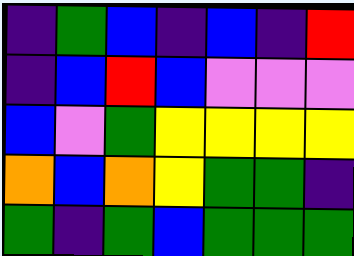[["indigo", "green", "blue", "indigo", "blue", "indigo", "red"], ["indigo", "blue", "red", "blue", "violet", "violet", "violet"], ["blue", "violet", "green", "yellow", "yellow", "yellow", "yellow"], ["orange", "blue", "orange", "yellow", "green", "green", "indigo"], ["green", "indigo", "green", "blue", "green", "green", "green"]]